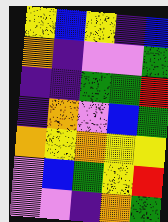[["yellow", "blue", "yellow", "indigo", "blue"], ["orange", "indigo", "violet", "violet", "green"], ["indigo", "indigo", "green", "green", "red"], ["indigo", "orange", "violet", "blue", "green"], ["orange", "yellow", "orange", "yellow", "yellow"], ["violet", "blue", "green", "yellow", "red"], ["violet", "violet", "indigo", "orange", "green"]]